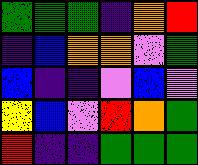[["green", "green", "green", "indigo", "orange", "red"], ["indigo", "blue", "orange", "orange", "violet", "green"], ["blue", "indigo", "indigo", "violet", "blue", "violet"], ["yellow", "blue", "violet", "red", "orange", "green"], ["red", "indigo", "indigo", "green", "green", "green"]]